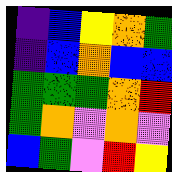[["indigo", "blue", "yellow", "orange", "green"], ["indigo", "blue", "orange", "blue", "blue"], ["green", "green", "green", "orange", "red"], ["green", "orange", "violet", "orange", "violet"], ["blue", "green", "violet", "red", "yellow"]]